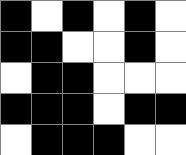[["black", "white", "black", "white", "black", "white"], ["black", "black", "white", "white", "black", "white"], ["white", "black", "black", "white", "white", "white"], ["black", "black", "black", "white", "black", "black"], ["white", "black", "black", "black", "white", "white"]]